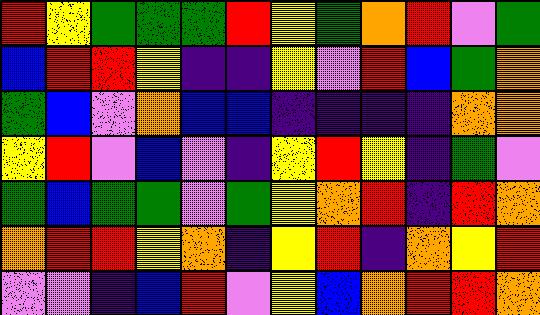[["red", "yellow", "green", "green", "green", "red", "yellow", "green", "orange", "red", "violet", "green"], ["blue", "red", "red", "yellow", "indigo", "indigo", "yellow", "violet", "red", "blue", "green", "orange"], ["green", "blue", "violet", "orange", "blue", "blue", "indigo", "indigo", "indigo", "indigo", "orange", "orange"], ["yellow", "red", "violet", "blue", "violet", "indigo", "yellow", "red", "yellow", "indigo", "green", "violet"], ["green", "blue", "green", "green", "violet", "green", "yellow", "orange", "red", "indigo", "red", "orange"], ["orange", "red", "red", "yellow", "orange", "indigo", "yellow", "red", "indigo", "orange", "yellow", "red"], ["violet", "violet", "indigo", "blue", "red", "violet", "yellow", "blue", "orange", "red", "red", "orange"]]